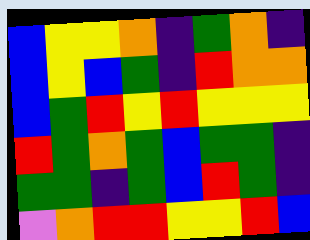[["blue", "yellow", "yellow", "orange", "indigo", "green", "orange", "indigo"], ["blue", "yellow", "blue", "green", "indigo", "red", "orange", "orange"], ["blue", "green", "red", "yellow", "red", "yellow", "yellow", "yellow"], ["red", "green", "orange", "green", "blue", "green", "green", "indigo"], ["green", "green", "indigo", "green", "blue", "red", "green", "indigo"], ["violet", "orange", "red", "red", "yellow", "yellow", "red", "blue"]]